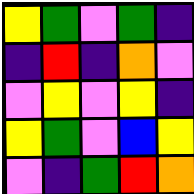[["yellow", "green", "violet", "green", "indigo"], ["indigo", "red", "indigo", "orange", "violet"], ["violet", "yellow", "violet", "yellow", "indigo"], ["yellow", "green", "violet", "blue", "yellow"], ["violet", "indigo", "green", "red", "orange"]]